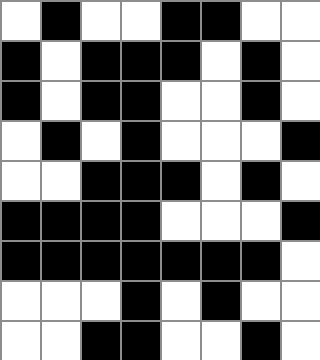[["white", "black", "white", "white", "black", "black", "white", "white"], ["black", "white", "black", "black", "black", "white", "black", "white"], ["black", "white", "black", "black", "white", "white", "black", "white"], ["white", "black", "white", "black", "white", "white", "white", "black"], ["white", "white", "black", "black", "black", "white", "black", "white"], ["black", "black", "black", "black", "white", "white", "white", "black"], ["black", "black", "black", "black", "black", "black", "black", "white"], ["white", "white", "white", "black", "white", "black", "white", "white"], ["white", "white", "black", "black", "white", "white", "black", "white"]]